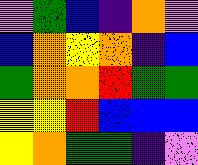[["violet", "green", "blue", "indigo", "orange", "violet"], ["blue", "orange", "yellow", "orange", "indigo", "blue"], ["green", "orange", "orange", "red", "green", "green"], ["yellow", "yellow", "red", "blue", "blue", "blue"], ["yellow", "orange", "green", "green", "indigo", "violet"]]